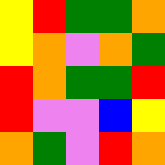[["yellow", "red", "green", "green", "orange"], ["yellow", "orange", "violet", "orange", "green"], ["red", "orange", "green", "green", "red"], ["red", "violet", "violet", "blue", "yellow"], ["orange", "green", "violet", "red", "orange"]]